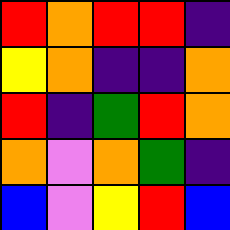[["red", "orange", "red", "red", "indigo"], ["yellow", "orange", "indigo", "indigo", "orange"], ["red", "indigo", "green", "red", "orange"], ["orange", "violet", "orange", "green", "indigo"], ["blue", "violet", "yellow", "red", "blue"]]